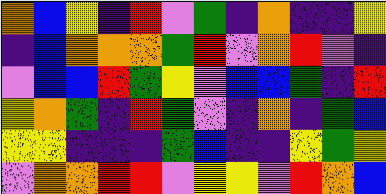[["orange", "blue", "yellow", "indigo", "red", "violet", "green", "indigo", "orange", "indigo", "indigo", "yellow"], ["indigo", "blue", "orange", "orange", "orange", "green", "red", "violet", "orange", "red", "violet", "indigo"], ["violet", "blue", "blue", "red", "green", "yellow", "violet", "blue", "blue", "green", "indigo", "red"], ["yellow", "orange", "green", "indigo", "red", "green", "violet", "indigo", "orange", "indigo", "green", "blue"], ["yellow", "yellow", "indigo", "indigo", "indigo", "green", "blue", "indigo", "indigo", "yellow", "green", "yellow"], ["violet", "orange", "orange", "red", "red", "violet", "yellow", "yellow", "violet", "red", "orange", "blue"]]